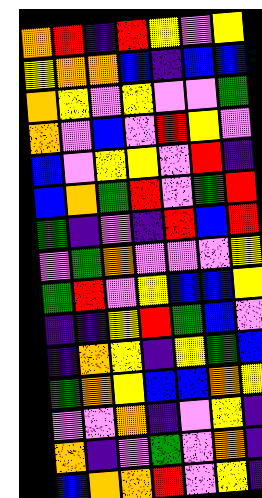[["orange", "red", "indigo", "red", "yellow", "violet", "yellow"], ["yellow", "orange", "orange", "blue", "indigo", "blue", "blue"], ["orange", "yellow", "violet", "yellow", "violet", "violet", "green"], ["orange", "violet", "blue", "violet", "red", "yellow", "violet"], ["blue", "violet", "yellow", "yellow", "violet", "red", "indigo"], ["blue", "orange", "green", "red", "violet", "green", "red"], ["green", "indigo", "violet", "indigo", "red", "blue", "red"], ["violet", "green", "orange", "violet", "violet", "violet", "yellow"], ["green", "red", "violet", "yellow", "blue", "blue", "yellow"], ["indigo", "indigo", "yellow", "red", "green", "blue", "violet"], ["indigo", "orange", "yellow", "indigo", "yellow", "green", "blue"], ["green", "orange", "yellow", "blue", "blue", "orange", "yellow"], ["violet", "violet", "orange", "indigo", "violet", "yellow", "indigo"], ["orange", "indigo", "violet", "green", "violet", "orange", "indigo"], ["blue", "orange", "orange", "red", "violet", "yellow", "indigo"]]